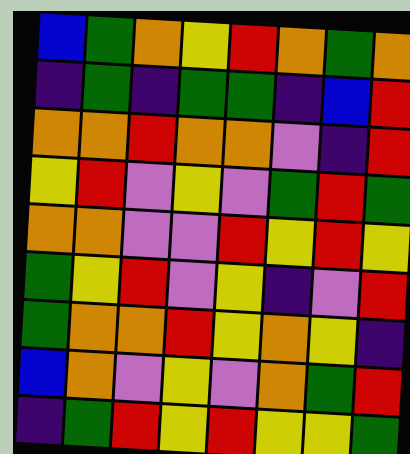[["blue", "green", "orange", "yellow", "red", "orange", "green", "orange"], ["indigo", "green", "indigo", "green", "green", "indigo", "blue", "red"], ["orange", "orange", "red", "orange", "orange", "violet", "indigo", "red"], ["yellow", "red", "violet", "yellow", "violet", "green", "red", "green"], ["orange", "orange", "violet", "violet", "red", "yellow", "red", "yellow"], ["green", "yellow", "red", "violet", "yellow", "indigo", "violet", "red"], ["green", "orange", "orange", "red", "yellow", "orange", "yellow", "indigo"], ["blue", "orange", "violet", "yellow", "violet", "orange", "green", "red"], ["indigo", "green", "red", "yellow", "red", "yellow", "yellow", "green"]]